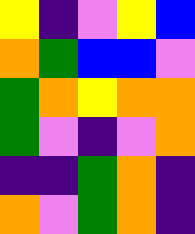[["yellow", "indigo", "violet", "yellow", "blue"], ["orange", "green", "blue", "blue", "violet"], ["green", "orange", "yellow", "orange", "orange"], ["green", "violet", "indigo", "violet", "orange"], ["indigo", "indigo", "green", "orange", "indigo"], ["orange", "violet", "green", "orange", "indigo"]]